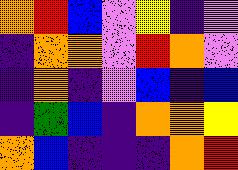[["orange", "red", "blue", "violet", "yellow", "indigo", "violet"], ["indigo", "orange", "orange", "violet", "red", "orange", "violet"], ["indigo", "orange", "indigo", "violet", "blue", "indigo", "blue"], ["indigo", "green", "blue", "indigo", "orange", "orange", "yellow"], ["orange", "blue", "indigo", "indigo", "indigo", "orange", "red"]]